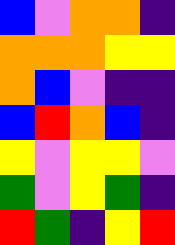[["blue", "violet", "orange", "orange", "indigo"], ["orange", "orange", "orange", "yellow", "yellow"], ["orange", "blue", "violet", "indigo", "indigo"], ["blue", "red", "orange", "blue", "indigo"], ["yellow", "violet", "yellow", "yellow", "violet"], ["green", "violet", "yellow", "green", "indigo"], ["red", "green", "indigo", "yellow", "red"]]